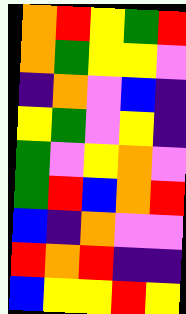[["orange", "red", "yellow", "green", "red"], ["orange", "green", "yellow", "yellow", "violet"], ["indigo", "orange", "violet", "blue", "indigo"], ["yellow", "green", "violet", "yellow", "indigo"], ["green", "violet", "yellow", "orange", "violet"], ["green", "red", "blue", "orange", "red"], ["blue", "indigo", "orange", "violet", "violet"], ["red", "orange", "red", "indigo", "indigo"], ["blue", "yellow", "yellow", "red", "yellow"]]